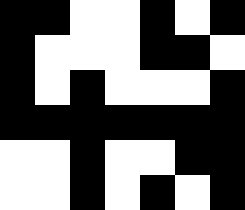[["black", "black", "white", "white", "black", "white", "black"], ["black", "white", "white", "white", "black", "black", "white"], ["black", "white", "black", "white", "white", "white", "black"], ["black", "black", "black", "black", "black", "black", "black"], ["white", "white", "black", "white", "white", "black", "black"], ["white", "white", "black", "white", "black", "white", "black"]]